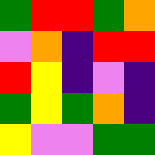[["green", "red", "red", "green", "orange"], ["violet", "orange", "indigo", "red", "red"], ["red", "yellow", "indigo", "violet", "indigo"], ["green", "yellow", "green", "orange", "indigo"], ["yellow", "violet", "violet", "green", "green"]]